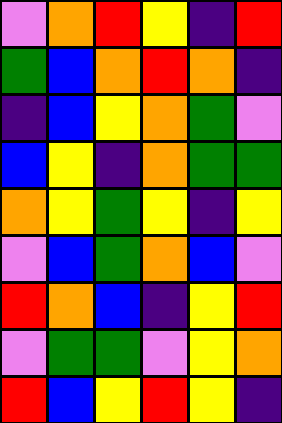[["violet", "orange", "red", "yellow", "indigo", "red"], ["green", "blue", "orange", "red", "orange", "indigo"], ["indigo", "blue", "yellow", "orange", "green", "violet"], ["blue", "yellow", "indigo", "orange", "green", "green"], ["orange", "yellow", "green", "yellow", "indigo", "yellow"], ["violet", "blue", "green", "orange", "blue", "violet"], ["red", "orange", "blue", "indigo", "yellow", "red"], ["violet", "green", "green", "violet", "yellow", "orange"], ["red", "blue", "yellow", "red", "yellow", "indigo"]]